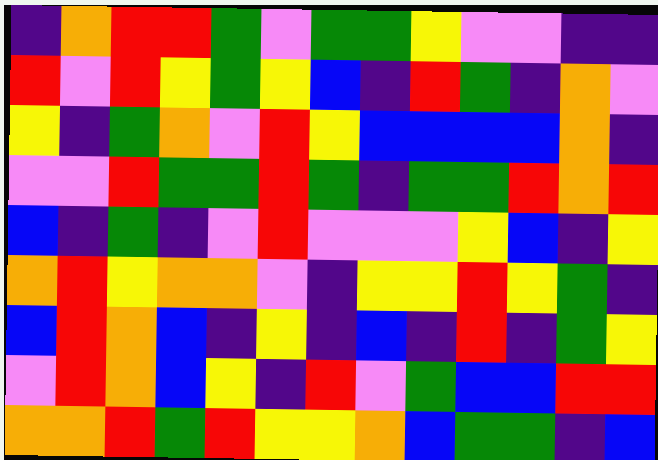[["indigo", "orange", "red", "red", "green", "violet", "green", "green", "yellow", "violet", "violet", "indigo", "indigo"], ["red", "violet", "red", "yellow", "green", "yellow", "blue", "indigo", "red", "green", "indigo", "orange", "violet"], ["yellow", "indigo", "green", "orange", "violet", "red", "yellow", "blue", "blue", "blue", "blue", "orange", "indigo"], ["violet", "violet", "red", "green", "green", "red", "green", "indigo", "green", "green", "red", "orange", "red"], ["blue", "indigo", "green", "indigo", "violet", "red", "violet", "violet", "violet", "yellow", "blue", "indigo", "yellow"], ["orange", "red", "yellow", "orange", "orange", "violet", "indigo", "yellow", "yellow", "red", "yellow", "green", "indigo"], ["blue", "red", "orange", "blue", "indigo", "yellow", "indigo", "blue", "indigo", "red", "indigo", "green", "yellow"], ["violet", "red", "orange", "blue", "yellow", "indigo", "red", "violet", "green", "blue", "blue", "red", "red"], ["orange", "orange", "red", "green", "red", "yellow", "yellow", "orange", "blue", "green", "green", "indigo", "blue"]]